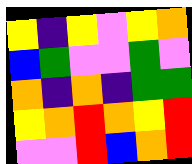[["yellow", "indigo", "yellow", "violet", "yellow", "orange"], ["blue", "green", "violet", "violet", "green", "violet"], ["orange", "indigo", "orange", "indigo", "green", "green"], ["yellow", "orange", "red", "orange", "yellow", "red"], ["violet", "violet", "red", "blue", "orange", "red"]]